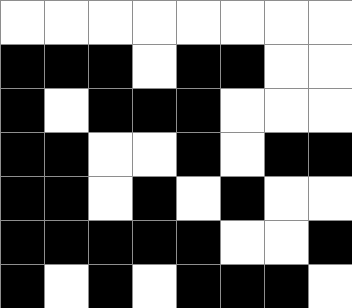[["white", "white", "white", "white", "white", "white", "white", "white"], ["black", "black", "black", "white", "black", "black", "white", "white"], ["black", "white", "black", "black", "black", "white", "white", "white"], ["black", "black", "white", "white", "black", "white", "black", "black"], ["black", "black", "white", "black", "white", "black", "white", "white"], ["black", "black", "black", "black", "black", "white", "white", "black"], ["black", "white", "black", "white", "black", "black", "black", "white"]]